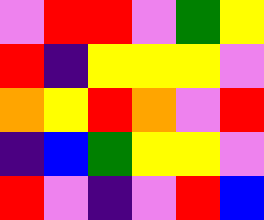[["violet", "red", "red", "violet", "green", "yellow"], ["red", "indigo", "yellow", "yellow", "yellow", "violet"], ["orange", "yellow", "red", "orange", "violet", "red"], ["indigo", "blue", "green", "yellow", "yellow", "violet"], ["red", "violet", "indigo", "violet", "red", "blue"]]